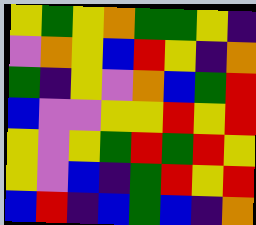[["yellow", "green", "yellow", "orange", "green", "green", "yellow", "indigo"], ["violet", "orange", "yellow", "blue", "red", "yellow", "indigo", "orange"], ["green", "indigo", "yellow", "violet", "orange", "blue", "green", "red"], ["blue", "violet", "violet", "yellow", "yellow", "red", "yellow", "red"], ["yellow", "violet", "yellow", "green", "red", "green", "red", "yellow"], ["yellow", "violet", "blue", "indigo", "green", "red", "yellow", "red"], ["blue", "red", "indigo", "blue", "green", "blue", "indigo", "orange"]]